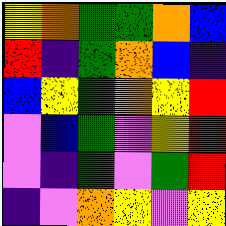[["yellow", "orange", "green", "green", "orange", "blue"], ["red", "indigo", "green", "orange", "blue", "indigo"], ["blue", "yellow", "green", "orange", "yellow", "red"], ["violet", "blue", "green", "violet", "yellow", "red"], ["violet", "indigo", "green", "violet", "green", "red"], ["indigo", "violet", "orange", "yellow", "violet", "yellow"]]